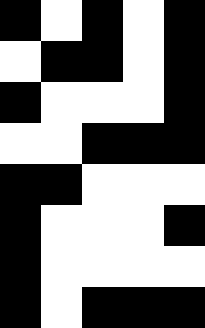[["black", "white", "black", "white", "black"], ["white", "black", "black", "white", "black"], ["black", "white", "white", "white", "black"], ["white", "white", "black", "black", "black"], ["black", "black", "white", "white", "white"], ["black", "white", "white", "white", "black"], ["black", "white", "white", "white", "white"], ["black", "white", "black", "black", "black"]]